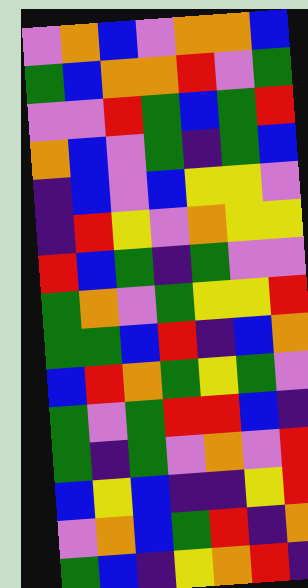[["violet", "orange", "blue", "violet", "orange", "orange", "blue"], ["green", "blue", "orange", "orange", "red", "violet", "green"], ["violet", "violet", "red", "green", "blue", "green", "red"], ["orange", "blue", "violet", "green", "indigo", "green", "blue"], ["indigo", "blue", "violet", "blue", "yellow", "yellow", "violet"], ["indigo", "red", "yellow", "violet", "orange", "yellow", "yellow"], ["red", "blue", "green", "indigo", "green", "violet", "violet"], ["green", "orange", "violet", "green", "yellow", "yellow", "red"], ["green", "green", "blue", "red", "indigo", "blue", "orange"], ["blue", "red", "orange", "green", "yellow", "green", "violet"], ["green", "violet", "green", "red", "red", "blue", "indigo"], ["green", "indigo", "green", "violet", "orange", "violet", "red"], ["blue", "yellow", "blue", "indigo", "indigo", "yellow", "red"], ["violet", "orange", "blue", "green", "red", "indigo", "orange"], ["green", "blue", "indigo", "yellow", "orange", "red", "indigo"]]